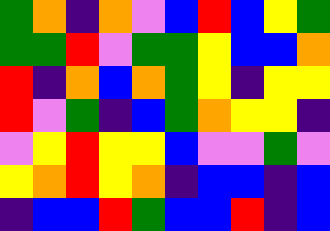[["green", "orange", "indigo", "orange", "violet", "blue", "red", "blue", "yellow", "green"], ["green", "green", "red", "violet", "green", "green", "yellow", "blue", "blue", "orange"], ["red", "indigo", "orange", "blue", "orange", "green", "yellow", "indigo", "yellow", "yellow"], ["red", "violet", "green", "indigo", "blue", "green", "orange", "yellow", "yellow", "indigo"], ["violet", "yellow", "red", "yellow", "yellow", "blue", "violet", "violet", "green", "violet"], ["yellow", "orange", "red", "yellow", "orange", "indigo", "blue", "blue", "indigo", "blue"], ["indigo", "blue", "blue", "red", "green", "blue", "blue", "red", "indigo", "blue"]]